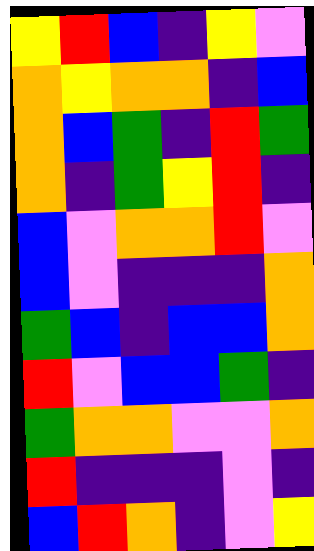[["yellow", "red", "blue", "indigo", "yellow", "violet"], ["orange", "yellow", "orange", "orange", "indigo", "blue"], ["orange", "blue", "green", "indigo", "red", "green"], ["orange", "indigo", "green", "yellow", "red", "indigo"], ["blue", "violet", "orange", "orange", "red", "violet"], ["blue", "violet", "indigo", "indigo", "indigo", "orange"], ["green", "blue", "indigo", "blue", "blue", "orange"], ["red", "violet", "blue", "blue", "green", "indigo"], ["green", "orange", "orange", "violet", "violet", "orange"], ["red", "indigo", "indigo", "indigo", "violet", "indigo"], ["blue", "red", "orange", "indigo", "violet", "yellow"]]